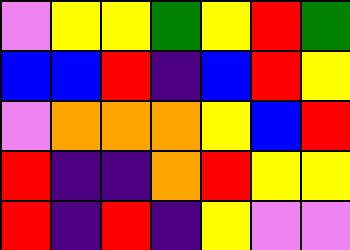[["violet", "yellow", "yellow", "green", "yellow", "red", "green"], ["blue", "blue", "red", "indigo", "blue", "red", "yellow"], ["violet", "orange", "orange", "orange", "yellow", "blue", "red"], ["red", "indigo", "indigo", "orange", "red", "yellow", "yellow"], ["red", "indigo", "red", "indigo", "yellow", "violet", "violet"]]